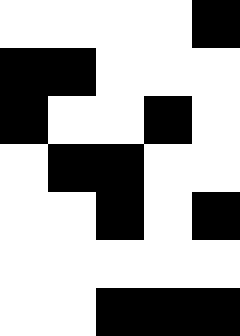[["white", "white", "white", "white", "black"], ["black", "black", "white", "white", "white"], ["black", "white", "white", "black", "white"], ["white", "black", "black", "white", "white"], ["white", "white", "black", "white", "black"], ["white", "white", "white", "white", "white"], ["white", "white", "black", "black", "black"]]